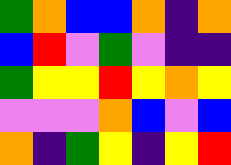[["green", "orange", "blue", "blue", "orange", "indigo", "orange"], ["blue", "red", "violet", "green", "violet", "indigo", "indigo"], ["green", "yellow", "yellow", "red", "yellow", "orange", "yellow"], ["violet", "violet", "violet", "orange", "blue", "violet", "blue"], ["orange", "indigo", "green", "yellow", "indigo", "yellow", "red"]]